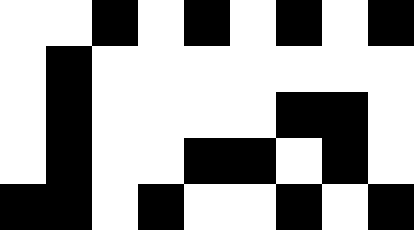[["white", "white", "black", "white", "black", "white", "black", "white", "black"], ["white", "black", "white", "white", "white", "white", "white", "white", "white"], ["white", "black", "white", "white", "white", "white", "black", "black", "white"], ["white", "black", "white", "white", "black", "black", "white", "black", "white"], ["black", "black", "white", "black", "white", "white", "black", "white", "black"]]